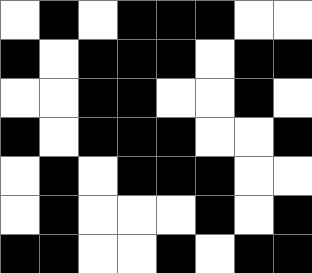[["white", "black", "white", "black", "black", "black", "white", "white"], ["black", "white", "black", "black", "black", "white", "black", "black"], ["white", "white", "black", "black", "white", "white", "black", "white"], ["black", "white", "black", "black", "black", "white", "white", "black"], ["white", "black", "white", "black", "black", "black", "white", "white"], ["white", "black", "white", "white", "white", "black", "white", "black"], ["black", "black", "white", "white", "black", "white", "black", "black"]]